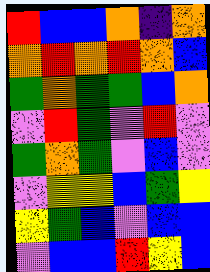[["red", "blue", "blue", "orange", "indigo", "orange"], ["orange", "red", "orange", "red", "orange", "blue"], ["green", "orange", "green", "green", "blue", "orange"], ["violet", "red", "green", "violet", "red", "violet"], ["green", "orange", "green", "violet", "blue", "violet"], ["violet", "yellow", "yellow", "blue", "green", "yellow"], ["yellow", "green", "blue", "violet", "blue", "blue"], ["violet", "blue", "blue", "red", "yellow", "blue"]]